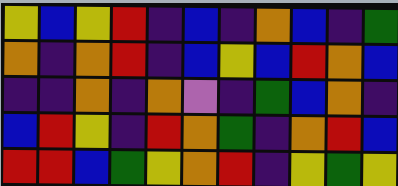[["yellow", "blue", "yellow", "red", "indigo", "blue", "indigo", "orange", "blue", "indigo", "green"], ["orange", "indigo", "orange", "red", "indigo", "blue", "yellow", "blue", "red", "orange", "blue"], ["indigo", "indigo", "orange", "indigo", "orange", "violet", "indigo", "green", "blue", "orange", "indigo"], ["blue", "red", "yellow", "indigo", "red", "orange", "green", "indigo", "orange", "red", "blue"], ["red", "red", "blue", "green", "yellow", "orange", "red", "indigo", "yellow", "green", "yellow"]]